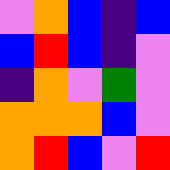[["violet", "orange", "blue", "indigo", "blue"], ["blue", "red", "blue", "indigo", "violet"], ["indigo", "orange", "violet", "green", "violet"], ["orange", "orange", "orange", "blue", "violet"], ["orange", "red", "blue", "violet", "red"]]